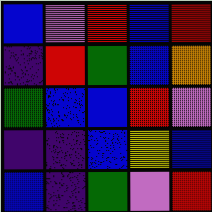[["blue", "violet", "red", "blue", "red"], ["indigo", "red", "green", "blue", "orange"], ["green", "blue", "blue", "red", "violet"], ["indigo", "indigo", "blue", "yellow", "blue"], ["blue", "indigo", "green", "violet", "red"]]